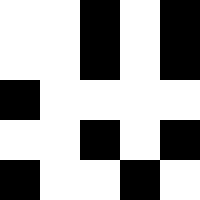[["white", "white", "black", "white", "black"], ["white", "white", "black", "white", "black"], ["black", "white", "white", "white", "white"], ["white", "white", "black", "white", "black"], ["black", "white", "white", "black", "white"]]